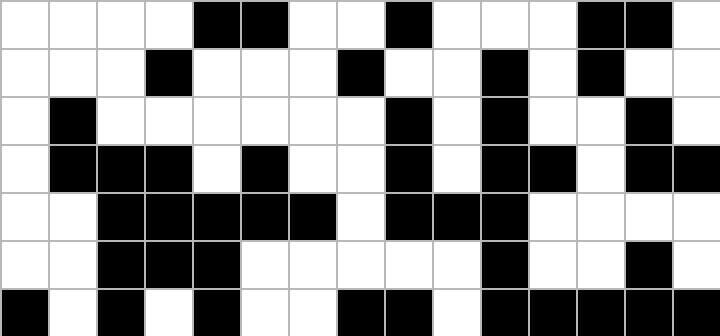[["white", "white", "white", "white", "black", "black", "white", "white", "black", "white", "white", "white", "black", "black", "white"], ["white", "white", "white", "black", "white", "white", "white", "black", "white", "white", "black", "white", "black", "white", "white"], ["white", "black", "white", "white", "white", "white", "white", "white", "black", "white", "black", "white", "white", "black", "white"], ["white", "black", "black", "black", "white", "black", "white", "white", "black", "white", "black", "black", "white", "black", "black"], ["white", "white", "black", "black", "black", "black", "black", "white", "black", "black", "black", "white", "white", "white", "white"], ["white", "white", "black", "black", "black", "white", "white", "white", "white", "white", "black", "white", "white", "black", "white"], ["black", "white", "black", "white", "black", "white", "white", "black", "black", "white", "black", "black", "black", "black", "black"]]